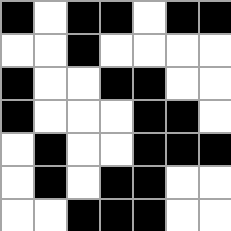[["black", "white", "black", "black", "white", "black", "black"], ["white", "white", "black", "white", "white", "white", "white"], ["black", "white", "white", "black", "black", "white", "white"], ["black", "white", "white", "white", "black", "black", "white"], ["white", "black", "white", "white", "black", "black", "black"], ["white", "black", "white", "black", "black", "white", "white"], ["white", "white", "black", "black", "black", "white", "white"]]